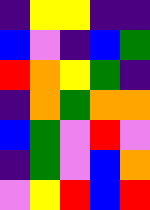[["indigo", "yellow", "yellow", "indigo", "indigo"], ["blue", "violet", "indigo", "blue", "green"], ["red", "orange", "yellow", "green", "indigo"], ["indigo", "orange", "green", "orange", "orange"], ["blue", "green", "violet", "red", "violet"], ["indigo", "green", "violet", "blue", "orange"], ["violet", "yellow", "red", "blue", "red"]]